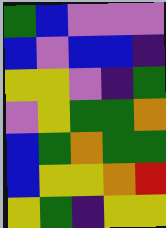[["green", "blue", "violet", "violet", "violet"], ["blue", "violet", "blue", "blue", "indigo"], ["yellow", "yellow", "violet", "indigo", "green"], ["violet", "yellow", "green", "green", "orange"], ["blue", "green", "orange", "green", "green"], ["blue", "yellow", "yellow", "orange", "red"], ["yellow", "green", "indigo", "yellow", "yellow"]]